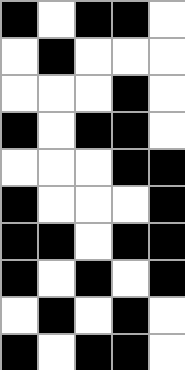[["black", "white", "black", "black", "white"], ["white", "black", "white", "white", "white"], ["white", "white", "white", "black", "white"], ["black", "white", "black", "black", "white"], ["white", "white", "white", "black", "black"], ["black", "white", "white", "white", "black"], ["black", "black", "white", "black", "black"], ["black", "white", "black", "white", "black"], ["white", "black", "white", "black", "white"], ["black", "white", "black", "black", "white"]]